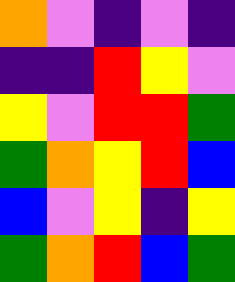[["orange", "violet", "indigo", "violet", "indigo"], ["indigo", "indigo", "red", "yellow", "violet"], ["yellow", "violet", "red", "red", "green"], ["green", "orange", "yellow", "red", "blue"], ["blue", "violet", "yellow", "indigo", "yellow"], ["green", "orange", "red", "blue", "green"]]